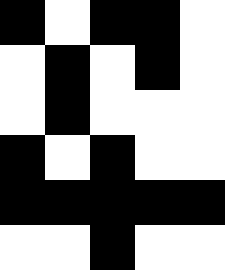[["black", "white", "black", "black", "white"], ["white", "black", "white", "black", "white"], ["white", "black", "white", "white", "white"], ["black", "white", "black", "white", "white"], ["black", "black", "black", "black", "black"], ["white", "white", "black", "white", "white"]]